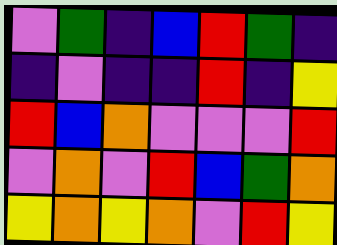[["violet", "green", "indigo", "blue", "red", "green", "indigo"], ["indigo", "violet", "indigo", "indigo", "red", "indigo", "yellow"], ["red", "blue", "orange", "violet", "violet", "violet", "red"], ["violet", "orange", "violet", "red", "blue", "green", "orange"], ["yellow", "orange", "yellow", "orange", "violet", "red", "yellow"]]